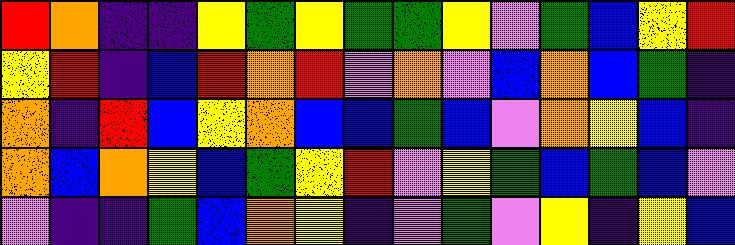[["red", "orange", "indigo", "indigo", "yellow", "green", "yellow", "green", "green", "yellow", "violet", "green", "blue", "yellow", "red"], ["yellow", "red", "indigo", "blue", "red", "orange", "red", "violet", "orange", "violet", "blue", "orange", "blue", "green", "indigo"], ["orange", "indigo", "red", "blue", "yellow", "orange", "blue", "blue", "green", "blue", "violet", "orange", "yellow", "blue", "indigo"], ["orange", "blue", "orange", "yellow", "blue", "green", "yellow", "red", "violet", "yellow", "green", "blue", "green", "blue", "violet"], ["violet", "indigo", "indigo", "green", "blue", "orange", "yellow", "indigo", "violet", "green", "violet", "yellow", "indigo", "yellow", "blue"]]